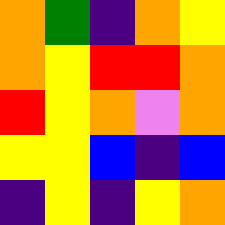[["orange", "green", "indigo", "orange", "yellow"], ["orange", "yellow", "red", "red", "orange"], ["red", "yellow", "orange", "violet", "orange"], ["yellow", "yellow", "blue", "indigo", "blue"], ["indigo", "yellow", "indigo", "yellow", "orange"]]